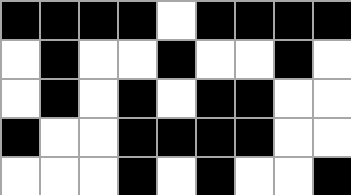[["black", "black", "black", "black", "white", "black", "black", "black", "black"], ["white", "black", "white", "white", "black", "white", "white", "black", "white"], ["white", "black", "white", "black", "white", "black", "black", "white", "white"], ["black", "white", "white", "black", "black", "black", "black", "white", "white"], ["white", "white", "white", "black", "white", "black", "white", "white", "black"]]